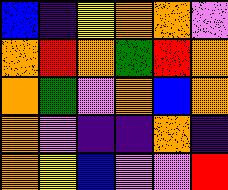[["blue", "indigo", "yellow", "orange", "orange", "violet"], ["orange", "red", "orange", "green", "red", "orange"], ["orange", "green", "violet", "orange", "blue", "orange"], ["orange", "violet", "indigo", "indigo", "orange", "indigo"], ["orange", "yellow", "blue", "violet", "violet", "red"]]